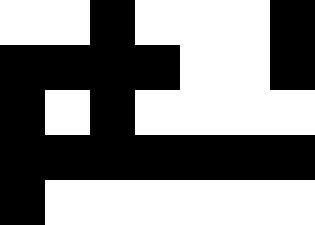[["white", "white", "black", "white", "white", "white", "black"], ["black", "black", "black", "black", "white", "white", "black"], ["black", "white", "black", "white", "white", "white", "white"], ["black", "black", "black", "black", "black", "black", "black"], ["black", "white", "white", "white", "white", "white", "white"]]